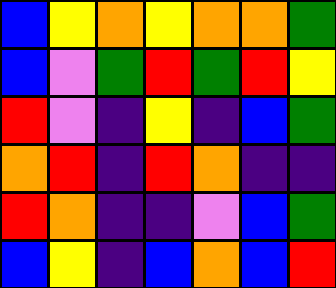[["blue", "yellow", "orange", "yellow", "orange", "orange", "green"], ["blue", "violet", "green", "red", "green", "red", "yellow"], ["red", "violet", "indigo", "yellow", "indigo", "blue", "green"], ["orange", "red", "indigo", "red", "orange", "indigo", "indigo"], ["red", "orange", "indigo", "indigo", "violet", "blue", "green"], ["blue", "yellow", "indigo", "blue", "orange", "blue", "red"]]